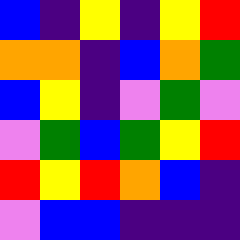[["blue", "indigo", "yellow", "indigo", "yellow", "red"], ["orange", "orange", "indigo", "blue", "orange", "green"], ["blue", "yellow", "indigo", "violet", "green", "violet"], ["violet", "green", "blue", "green", "yellow", "red"], ["red", "yellow", "red", "orange", "blue", "indigo"], ["violet", "blue", "blue", "indigo", "indigo", "indigo"]]